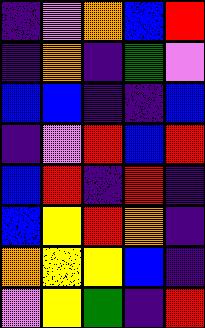[["indigo", "violet", "orange", "blue", "red"], ["indigo", "orange", "indigo", "green", "violet"], ["blue", "blue", "indigo", "indigo", "blue"], ["indigo", "violet", "red", "blue", "red"], ["blue", "red", "indigo", "red", "indigo"], ["blue", "yellow", "red", "orange", "indigo"], ["orange", "yellow", "yellow", "blue", "indigo"], ["violet", "yellow", "green", "indigo", "red"]]